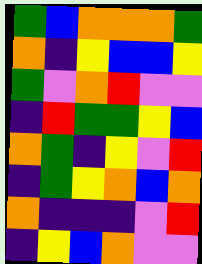[["green", "blue", "orange", "orange", "orange", "green"], ["orange", "indigo", "yellow", "blue", "blue", "yellow"], ["green", "violet", "orange", "red", "violet", "violet"], ["indigo", "red", "green", "green", "yellow", "blue"], ["orange", "green", "indigo", "yellow", "violet", "red"], ["indigo", "green", "yellow", "orange", "blue", "orange"], ["orange", "indigo", "indigo", "indigo", "violet", "red"], ["indigo", "yellow", "blue", "orange", "violet", "violet"]]